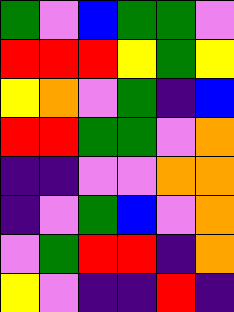[["green", "violet", "blue", "green", "green", "violet"], ["red", "red", "red", "yellow", "green", "yellow"], ["yellow", "orange", "violet", "green", "indigo", "blue"], ["red", "red", "green", "green", "violet", "orange"], ["indigo", "indigo", "violet", "violet", "orange", "orange"], ["indigo", "violet", "green", "blue", "violet", "orange"], ["violet", "green", "red", "red", "indigo", "orange"], ["yellow", "violet", "indigo", "indigo", "red", "indigo"]]